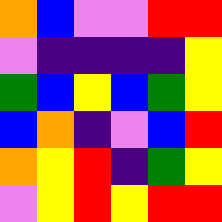[["orange", "blue", "violet", "violet", "red", "red"], ["violet", "indigo", "indigo", "indigo", "indigo", "yellow"], ["green", "blue", "yellow", "blue", "green", "yellow"], ["blue", "orange", "indigo", "violet", "blue", "red"], ["orange", "yellow", "red", "indigo", "green", "yellow"], ["violet", "yellow", "red", "yellow", "red", "red"]]